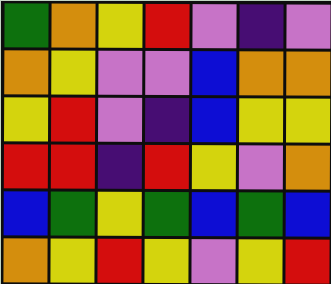[["green", "orange", "yellow", "red", "violet", "indigo", "violet"], ["orange", "yellow", "violet", "violet", "blue", "orange", "orange"], ["yellow", "red", "violet", "indigo", "blue", "yellow", "yellow"], ["red", "red", "indigo", "red", "yellow", "violet", "orange"], ["blue", "green", "yellow", "green", "blue", "green", "blue"], ["orange", "yellow", "red", "yellow", "violet", "yellow", "red"]]